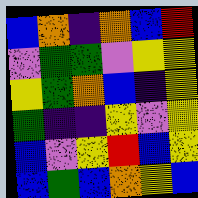[["blue", "orange", "indigo", "orange", "blue", "red"], ["violet", "green", "green", "violet", "yellow", "yellow"], ["yellow", "green", "orange", "blue", "indigo", "yellow"], ["green", "indigo", "indigo", "yellow", "violet", "yellow"], ["blue", "violet", "yellow", "red", "blue", "yellow"], ["blue", "green", "blue", "orange", "yellow", "blue"]]